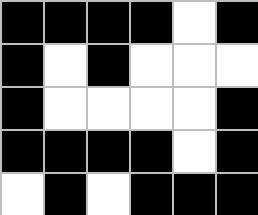[["black", "black", "black", "black", "white", "black"], ["black", "white", "black", "white", "white", "white"], ["black", "white", "white", "white", "white", "black"], ["black", "black", "black", "black", "white", "black"], ["white", "black", "white", "black", "black", "black"]]